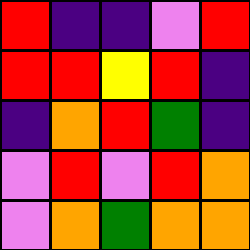[["red", "indigo", "indigo", "violet", "red"], ["red", "red", "yellow", "red", "indigo"], ["indigo", "orange", "red", "green", "indigo"], ["violet", "red", "violet", "red", "orange"], ["violet", "orange", "green", "orange", "orange"]]